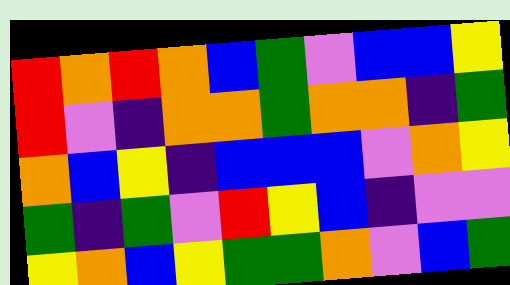[["red", "orange", "red", "orange", "blue", "green", "violet", "blue", "blue", "yellow"], ["red", "violet", "indigo", "orange", "orange", "green", "orange", "orange", "indigo", "green"], ["orange", "blue", "yellow", "indigo", "blue", "blue", "blue", "violet", "orange", "yellow"], ["green", "indigo", "green", "violet", "red", "yellow", "blue", "indigo", "violet", "violet"], ["yellow", "orange", "blue", "yellow", "green", "green", "orange", "violet", "blue", "green"]]